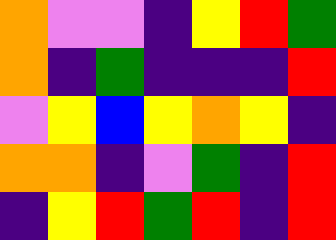[["orange", "violet", "violet", "indigo", "yellow", "red", "green"], ["orange", "indigo", "green", "indigo", "indigo", "indigo", "red"], ["violet", "yellow", "blue", "yellow", "orange", "yellow", "indigo"], ["orange", "orange", "indigo", "violet", "green", "indigo", "red"], ["indigo", "yellow", "red", "green", "red", "indigo", "red"]]